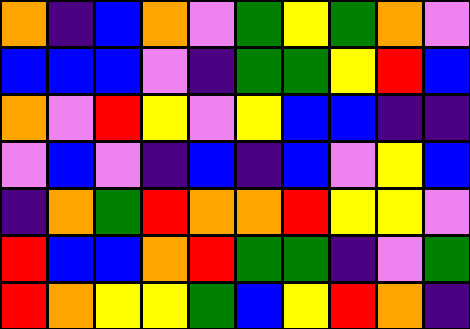[["orange", "indigo", "blue", "orange", "violet", "green", "yellow", "green", "orange", "violet"], ["blue", "blue", "blue", "violet", "indigo", "green", "green", "yellow", "red", "blue"], ["orange", "violet", "red", "yellow", "violet", "yellow", "blue", "blue", "indigo", "indigo"], ["violet", "blue", "violet", "indigo", "blue", "indigo", "blue", "violet", "yellow", "blue"], ["indigo", "orange", "green", "red", "orange", "orange", "red", "yellow", "yellow", "violet"], ["red", "blue", "blue", "orange", "red", "green", "green", "indigo", "violet", "green"], ["red", "orange", "yellow", "yellow", "green", "blue", "yellow", "red", "orange", "indigo"]]